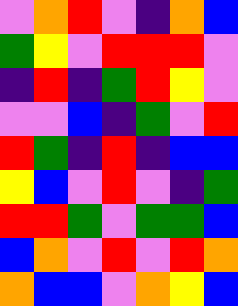[["violet", "orange", "red", "violet", "indigo", "orange", "blue"], ["green", "yellow", "violet", "red", "red", "red", "violet"], ["indigo", "red", "indigo", "green", "red", "yellow", "violet"], ["violet", "violet", "blue", "indigo", "green", "violet", "red"], ["red", "green", "indigo", "red", "indigo", "blue", "blue"], ["yellow", "blue", "violet", "red", "violet", "indigo", "green"], ["red", "red", "green", "violet", "green", "green", "blue"], ["blue", "orange", "violet", "red", "violet", "red", "orange"], ["orange", "blue", "blue", "violet", "orange", "yellow", "blue"]]